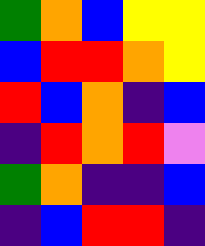[["green", "orange", "blue", "yellow", "yellow"], ["blue", "red", "red", "orange", "yellow"], ["red", "blue", "orange", "indigo", "blue"], ["indigo", "red", "orange", "red", "violet"], ["green", "orange", "indigo", "indigo", "blue"], ["indigo", "blue", "red", "red", "indigo"]]